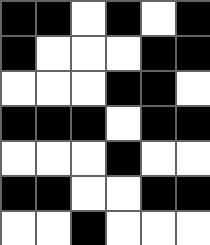[["black", "black", "white", "black", "white", "black"], ["black", "white", "white", "white", "black", "black"], ["white", "white", "white", "black", "black", "white"], ["black", "black", "black", "white", "black", "black"], ["white", "white", "white", "black", "white", "white"], ["black", "black", "white", "white", "black", "black"], ["white", "white", "black", "white", "white", "white"]]